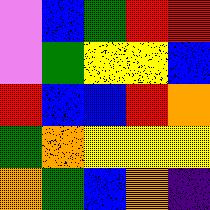[["violet", "blue", "green", "red", "red"], ["violet", "green", "yellow", "yellow", "blue"], ["red", "blue", "blue", "red", "orange"], ["green", "orange", "yellow", "yellow", "yellow"], ["orange", "green", "blue", "orange", "indigo"]]